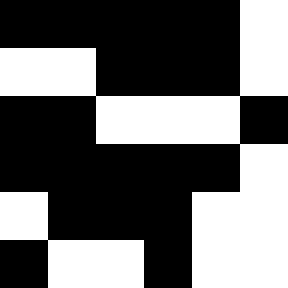[["black", "black", "black", "black", "black", "white"], ["white", "white", "black", "black", "black", "white"], ["black", "black", "white", "white", "white", "black"], ["black", "black", "black", "black", "black", "white"], ["white", "black", "black", "black", "white", "white"], ["black", "white", "white", "black", "white", "white"]]